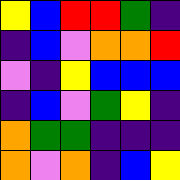[["yellow", "blue", "red", "red", "green", "indigo"], ["indigo", "blue", "violet", "orange", "orange", "red"], ["violet", "indigo", "yellow", "blue", "blue", "blue"], ["indigo", "blue", "violet", "green", "yellow", "indigo"], ["orange", "green", "green", "indigo", "indigo", "indigo"], ["orange", "violet", "orange", "indigo", "blue", "yellow"]]